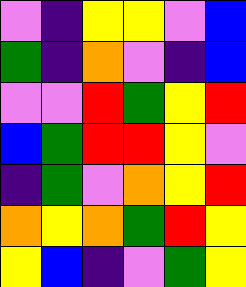[["violet", "indigo", "yellow", "yellow", "violet", "blue"], ["green", "indigo", "orange", "violet", "indigo", "blue"], ["violet", "violet", "red", "green", "yellow", "red"], ["blue", "green", "red", "red", "yellow", "violet"], ["indigo", "green", "violet", "orange", "yellow", "red"], ["orange", "yellow", "orange", "green", "red", "yellow"], ["yellow", "blue", "indigo", "violet", "green", "yellow"]]